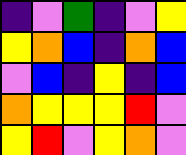[["indigo", "violet", "green", "indigo", "violet", "yellow"], ["yellow", "orange", "blue", "indigo", "orange", "blue"], ["violet", "blue", "indigo", "yellow", "indigo", "blue"], ["orange", "yellow", "yellow", "yellow", "red", "violet"], ["yellow", "red", "violet", "yellow", "orange", "violet"]]